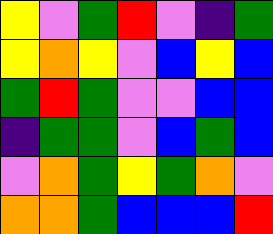[["yellow", "violet", "green", "red", "violet", "indigo", "green"], ["yellow", "orange", "yellow", "violet", "blue", "yellow", "blue"], ["green", "red", "green", "violet", "violet", "blue", "blue"], ["indigo", "green", "green", "violet", "blue", "green", "blue"], ["violet", "orange", "green", "yellow", "green", "orange", "violet"], ["orange", "orange", "green", "blue", "blue", "blue", "red"]]